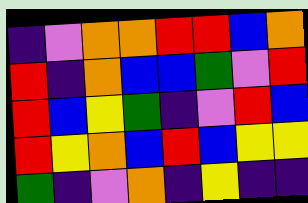[["indigo", "violet", "orange", "orange", "red", "red", "blue", "orange"], ["red", "indigo", "orange", "blue", "blue", "green", "violet", "red"], ["red", "blue", "yellow", "green", "indigo", "violet", "red", "blue"], ["red", "yellow", "orange", "blue", "red", "blue", "yellow", "yellow"], ["green", "indigo", "violet", "orange", "indigo", "yellow", "indigo", "indigo"]]